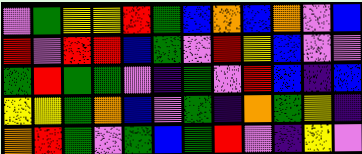[["violet", "green", "yellow", "yellow", "red", "green", "blue", "orange", "blue", "orange", "violet", "blue"], ["red", "violet", "red", "red", "blue", "green", "violet", "red", "yellow", "blue", "violet", "violet"], ["green", "red", "green", "green", "violet", "indigo", "green", "violet", "red", "blue", "indigo", "blue"], ["yellow", "yellow", "green", "orange", "blue", "violet", "green", "indigo", "orange", "green", "yellow", "indigo"], ["orange", "red", "green", "violet", "green", "blue", "green", "red", "violet", "indigo", "yellow", "violet"]]